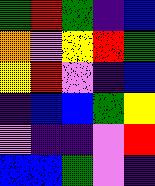[["green", "red", "green", "indigo", "blue"], ["orange", "violet", "yellow", "red", "green"], ["yellow", "red", "violet", "indigo", "blue"], ["indigo", "blue", "blue", "green", "yellow"], ["violet", "indigo", "indigo", "violet", "red"], ["blue", "blue", "green", "violet", "indigo"]]